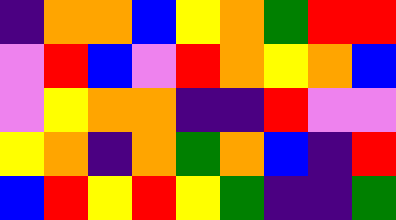[["indigo", "orange", "orange", "blue", "yellow", "orange", "green", "red", "red"], ["violet", "red", "blue", "violet", "red", "orange", "yellow", "orange", "blue"], ["violet", "yellow", "orange", "orange", "indigo", "indigo", "red", "violet", "violet"], ["yellow", "orange", "indigo", "orange", "green", "orange", "blue", "indigo", "red"], ["blue", "red", "yellow", "red", "yellow", "green", "indigo", "indigo", "green"]]